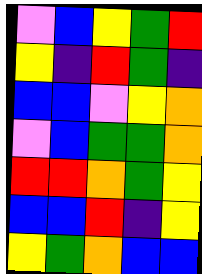[["violet", "blue", "yellow", "green", "red"], ["yellow", "indigo", "red", "green", "indigo"], ["blue", "blue", "violet", "yellow", "orange"], ["violet", "blue", "green", "green", "orange"], ["red", "red", "orange", "green", "yellow"], ["blue", "blue", "red", "indigo", "yellow"], ["yellow", "green", "orange", "blue", "blue"]]